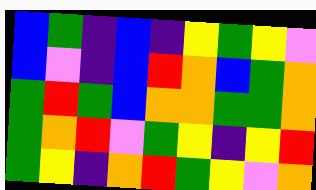[["blue", "green", "indigo", "blue", "indigo", "yellow", "green", "yellow", "violet"], ["blue", "violet", "indigo", "blue", "red", "orange", "blue", "green", "orange"], ["green", "red", "green", "blue", "orange", "orange", "green", "green", "orange"], ["green", "orange", "red", "violet", "green", "yellow", "indigo", "yellow", "red"], ["green", "yellow", "indigo", "orange", "red", "green", "yellow", "violet", "orange"]]